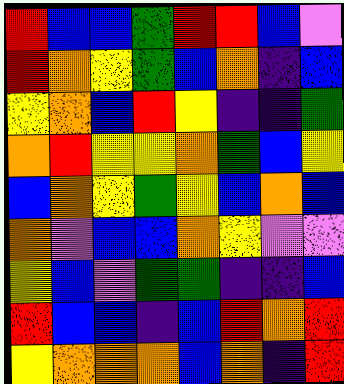[["red", "blue", "blue", "green", "red", "red", "blue", "violet"], ["red", "orange", "yellow", "green", "blue", "orange", "indigo", "blue"], ["yellow", "orange", "blue", "red", "yellow", "indigo", "indigo", "green"], ["orange", "red", "yellow", "yellow", "orange", "green", "blue", "yellow"], ["blue", "orange", "yellow", "green", "yellow", "blue", "orange", "blue"], ["orange", "violet", "blue", "blue", "orange", "yellow", "violet", "violet"], ["yellow", "blue", "violet", "green", "green", "indigo", "indigo", "blue"], ["red", "blue", "blue", "indigo", "blue", "red", "orange", "red"], ["yellow", "orange", "orange", "orange", "blue", "orange", "indigo", "red"]]